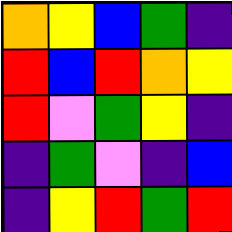[["orange", "yellow", "blue", "green", "indigo"], ["red", "blue", "red", "orange", "yellow"], ["red", "violet", "green", "yellow", "indigo"], ["indigo", "green", "violet", "indigo", "blue"], ["indigo", "yellow", "red", "green", "red"]]